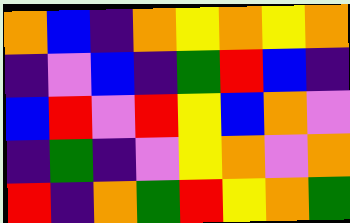[["orange", "blue", "indigo", "orange", "yellow", "orange", "yellow", "orange"], ["indigo", "violet", "blue", "indigo", "green", "red", "blue", "indigo"], ["blue", "red", "violet", "red", "yellow", "blue", "orange", "violet"], ["indigo", "green", "indigo", "violet", "yellow", "orange", "violet", "orange"], ["red", "indigo", "orange", "green", "red", "yellow", "orange", "green"]]